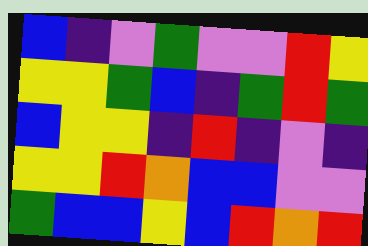[["blue", "indigo", "violet", "green", "violet", "violet", "red", "yellow"], ["yellow", "yellow", "green", "blue", "indigo", "green", "red", "green"], ["blue", "yellow", "yellow", "indigo", "red", "indigo", "violet", "indigo"], ["yellow", "yellow", "red", "orange", "blue", "blue", "violet", "violet"], ["green", "blue", "blue", "yellow", "blue", "red", "orange", "red"]]